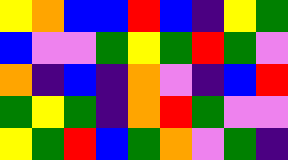[["yellow", "orange", "blue", "blue", "red", "blue", "indigo", "yellow", "green"], ["blue", "violet", "violet", "green", "yellow", "green", "red", "green", "violet"], ["orange", "indigo", "blue", "indigo", "orange", "violet", "indigo", "blue", "red"], ["green", "yellow", "green", "indigo", "orange", "red", "green", "violet", "violet"], ["yellow", "green", "red", "blue", "green", "orange", "violet", "green", "indigo"]]